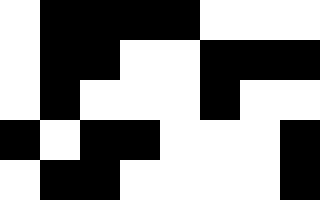[["white", "black", "black", "black", "black", "white", "white", "white"], ["white", "black", "black", "white", "white", "black", "black", "black"], ["white", "black", "white", "white", "white", "black", "white", "white"], ["black", "white", "black", "black", "white", "white", "white", "black"], ["white", "black", "black", "white", "white", "white", "white", "black"]]